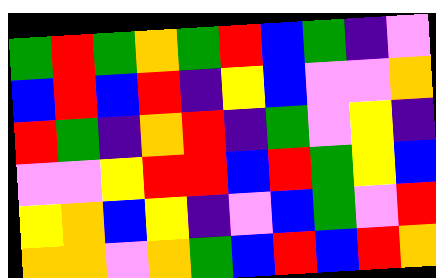[["green", "red", "green", "orange", "green", "red", "blue", "green", "indigo", "violet"], ["blue", "red", "blue", "red", "indigo", "yellow", "blue", "violet", "violet", "orange"], ["red", "green", "indigo", "orange", "red", "indigo", "green", "violet", "yellow", "indigo"], ["violet", "violet", "yellow", "red", "red", "blue", "red", "green", "yellow", "blue"], ["yellow", "orange", "blue", "yellow", "indigo", "violet", "blue", "green", "violet", "red"], ["orange", "orange", "violet", "orange", "green", "blue", "red", "blue", "red", "orange"]]